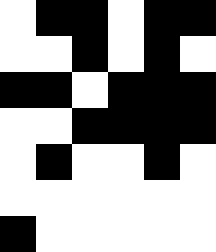[["white", "black", "black", "white", "black", "black"], ["white", "white", "black", "white", "black", "white"], ["black", "black", "white", "black", "black", "black"], ["white", "white", "black", "black", "black", "black"], ["white", "black", "white", "white", "black", "white"], ["white", "white", "white", "white", "white", "white"], ["black", "white", "white", "white", "white", "white"]]